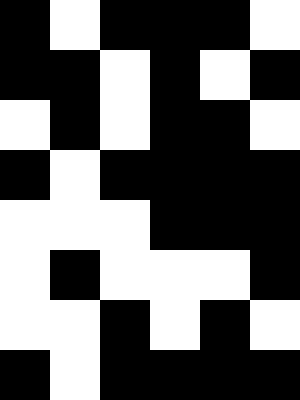[["black", "white", "black", "black", "black", "white"], ["black", "black", "white", "black", "white", "black"], ["white", "black", "white", "black", "black", "white"], ["black", "white", "black", "black", "black", "black"], ["white", "white", "white", "black", "black", "black"], ["white", "black", "white", "white", "white", "black"], ["white", "white", "black", "white", "black", "white"], ["black", "white", "black", "black", "black", "black"]]